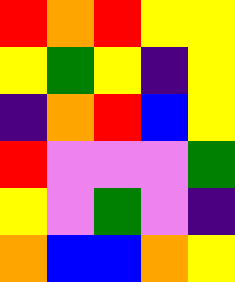[["red", "orange", "red", "yellow", "yellow"], ["yellow", "green", "yellow", "indigo", "yellow"], ["indigo", "orange", "red", "blue", "yellow"], ["red", "violet", "violet", "violet", "green"], ["yellow", "violet", "green", "violet", "indigo"], ["orange", "blue", "blue", "orange", "yellow"]]